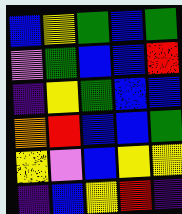[["blue", "yellow", "green", "blue", "green"], ["violet", "green", "blue", "blue", "red"], ["indigo", "yellow", "green", "blue", "blue"], ["orange", "red", "blue", "blue", "green"], ["yellow", "violet", "blue", "yellow", "yellow"], ["indigo", "blue", "yellow", "red", "indigo"]]